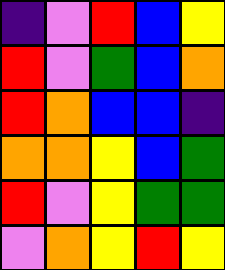[["indigo", "violet", "red", "blue", "yellow"], ["red", "violet", "green", "blue", "orange"], ["red", "orange", "blue", "blue", "indigo"], ["orange", "orange", "yellow", "blue", "green"], ["red", "violet", "yellow", "green", "green"], ["violet", "orange", "yellow", "red", "yellow"]]